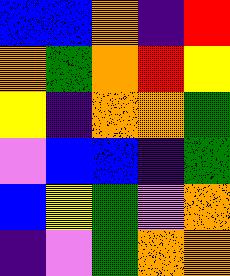[["blue", "blue", "orange", "indigo", "red"], ["orange", "green", "orange", "red", "yellow"], ["yellow", "indigo", "orange", "orange", "green"], ["violet", "blue", "blue", "indigo", "green"], ["blue", "yellow", "green", "violet", "orange"], ["indigo", "violet", "green", "orange", "orange"]]